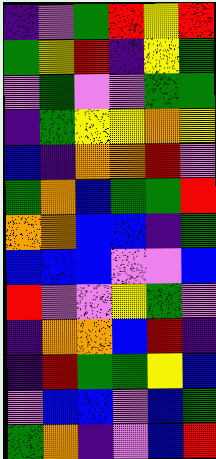[["indigo", "violet", "green", "red", "yellow", "red"], ["green", "yellow", "red", "indigo", "yellow", "green"], ["violet", "green", "violet", "violet", "green", "green"], ["indigo", "green", "yellow", "yellow", "orange", "yellow"], ["blue", "indigo", "orange", "orange", "red", "violet"], ["green", "orange", "blue", "green", "green", "red"], ["orange", "orange", "blue", "blue", "indigo", "green"], ["blue", "blue", "blue", "violet", "violet", "blue"], ["red", "violet", "violet", "yellow", "green", "violet"], ["indigo", "orange", "orange", "blue", "red", "indigo"], ["indigo", "red", "green", "green", "yellow", "blue"], ["violet", "blue", "blue", "violet", "blue", "green"], ["green", "orange", "indigo", "violet", "blue", "red"]]